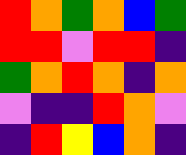[["red", "orange", "green", "orange", "blue", "green"], ["red", "red", "violet", "red", "red", "indigo"], ["green", "orange", "red", "orange", "indigo", "orange"], ["violet", "indigo", "indigo", "red", "orange", "violet"], ["indigo", "red", "yellow", "blue", "orange", "indigo"]]